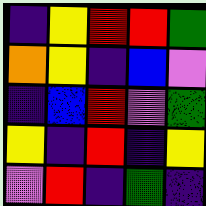[["indigo", "yellow", "red", "red", "green"], ["orange", "yellow", "indigo", "blue", "violet"], ["indigo", "blue", "red", "violet", "green"], ["yellow", "indigo", "red", "indigo", "yellow"], ["violet", "red", "indigo", "green", "indigo"]]